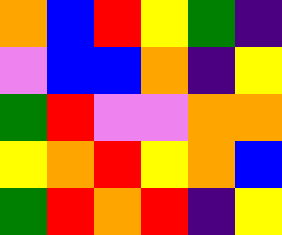[["orange", "blue", "red", "yellow", "green", "indigo"], ["violet", "blue", "blue", "orange", "indigo", "yellow"], ["green", "red", "violet", "violet", "orange", "orange"], ["yellow", "orange", "red", "yellow", "orange", "blue"], ["green", "red", "orange", "red", "indigo", "yellow"]]